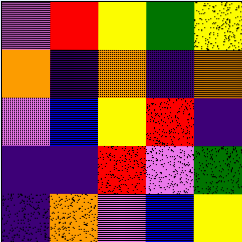[["violet", "red", "yellow", "green", "yellow"], ["orange", "indigo", "orange", "indigo", "orange"], ["violet", "blue", "yellow", "red", "indigo"], ["indigo", "indigo", "red", "violet", "green"], ["indigo", "orange", "violet", "blue", "yellow"]]